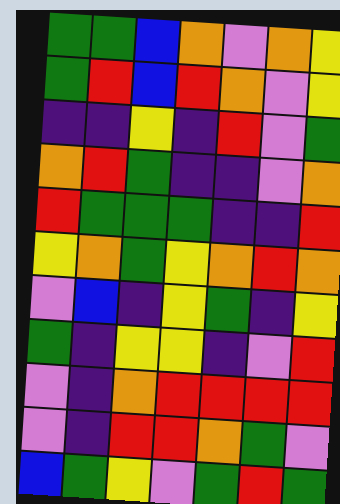[["green", "green", "blue", "orange", "violet", "orange", "yellow"], ["green", "red", "blue", "red", "orange", "violet", "yellow"], ["indigo", "indigo", "yellow", "indigo", "red", "violet", "green"], ["orange", "red", "green", "indigo", "indigo", "violet", "orange"], ["red", "green", "green", "green", "indigo", "indigo", "red"], ["yellow", "orange", "green", "yellow", "orange", "red", "orange"], ["violet", "blue", "indigo", "yellow", "green", "indigo", "yellow"], ["green", "indigo", "yellow", "yellow", "indigo", "violet", "red"], ["violet", "indigo", "orange", "red", "red", "red", "red"], ["violet", "indigo", "red", "red", "orange", "green", "violet"], ["blue", "green", "yellow", "violet", "green", "red", "green"]]